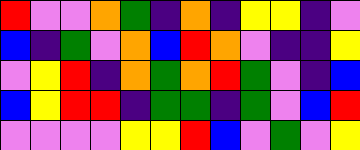[["red", "violet", "violet", "orange", "green", "indigo", "orange", "indigo", "yellow", "yellow", "indigo", "violet"], ["blue", "indigo", "green", "violet", "orange", "blue", "red", "orange", "violet", "indigo", "indigo", "yellow"], ["violet", "yellow", "red", "indigo", "orange", "green", "orange", "red", "green", "violet", "indigo", "blue"], ["blue", "yellow", "red", "red", "indigo", "green", "green", "indigo", "green", "violet", "blue", "red"], ["violet", "violet", "violet", "violet", "yellow", "yellow", "red", "blue", "violet", "green", "violet", "yellow"]]